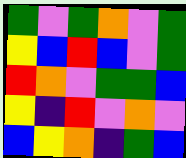[["green", "violet", "green", "orange", "violet", "green"], ["yellow", "blue", "red", "blue", "violet", "green"], ["red", "orange", "violet", "green", "green", "blue"], ["yellow", "indigo", "red", "violet", "orange", "violet"], ["blue", "yellow", "orange", "indigo", "green", "blue"]]